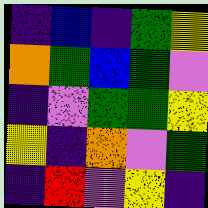[["indigo", "blue", "indigo", "green", "yellow"], ["orange", "green", "blue", "green", "violet"], ["indigo", "violet", "green", "green", "yellow"], ["yellow", "indigo", "orange", "violet", "green"], ["indigo", "red", "violet", "yellow", "indigo"]]